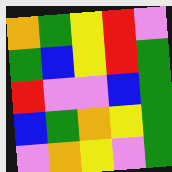[["orange", "green", "yellow", "red", "violet"], ["green", "blue", "yellow", "red", "green"], ["red", "violet", "violet", "blue", "green"], ["blue", "green", "orange", "yellow", "green"], ["violet", "orange", "yellow", "violet", "green"]]